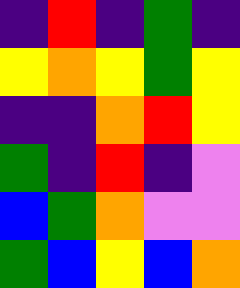[["indigo", "red", "indigo", "green", "indigo"], ["yellow", "orange", "yellow", "green", "yellow"], ["indigo", "indigo", "orange", "red", "yellow"], ["green", "indigo", "red", "indigo", "violet"], ["blue", "green", "orange", "violet", "violet"], ["green", "blue", "yellow", "blue", "orange"]]